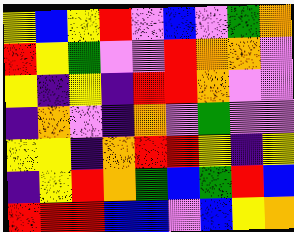[["yellow", "blue", "yellow", "red", "violet", "blue", "violet", "green", "orange"], ["red", "yellow", "green", "violet", "violet", "red", "orange", "orange", "violet"], ["yellow", "indigo", "yellow", "indigo", "red", "red", "orange", "violet", "violet"], ["indigo", "orange", "violet", "indigo", "orange", "violet", "green", "violet", "violet"], ["yellow", "yellow", "indigo", "orange", "red", "red", "yellow", "indigo", "yellow"], ["indigo", "yellow", "red", "orange", "green", "blue", "green", "red", "blue"], ["red", "red", "red", "blue", "blue", "violet", "blue", "yellow", "orange"]]